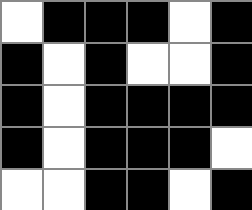[["white", "black", "black", "black", "white", "black"], ["black", "white", "black", "white", "white", "black"], ["black", "white", "black", "black", "black", "black"], ["black", "white", "black", "black", "black", "white"], ["white", "white", "black", "black", "white", "black"]]